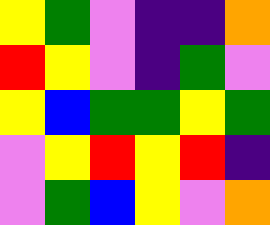[["yellow", "green", "violet", "indigo", "indigo", "orange"], ["red", "yellow", "violet", "indigo", "green", "violet"], ["yellow", "blue", "green", "green", "yellow", "green"], ["violet", "yellow", "red", "yellow", "red", "indigo"], ["violet", "green", "blue", "yellow", "violet", "orange"]]